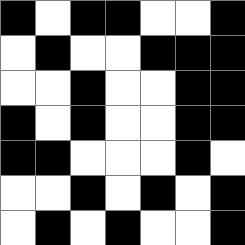[["black", "white", "black", "black", "white", "white", "black"], ["white", "black", "white", "white", "black", "black", "black"], ["white", "white", "black", "white", "white", "black", "black"], ["black", "white", "black", "white", "white", "black", "black"], ["black", "black", "white", "white", "white", "black", "white"], ["white", "white", "black", "white", "black", "white", "black"], ["white", "black", "white", "black", "white", "white", "black"]]